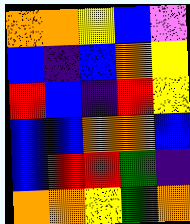[["orange", "orange", "yellow", "blue", "violet"], ["blue", "indigo", "blue", "orange", "yellow"], ["red", "blue", "indigo", "red", "yellow"], ["blue", "blue", "orange", "orange", "blue"], ["blue", "red", "red", "green", "indigo"], ["orange", "orange", "yellow", "green", "orange"]]